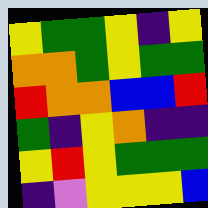[["yellow", "green", "green", "yellow", "indigo", "yellow"], ["orange", "orange", "green", "yellow", "green", "green"], ["red", "orange", "orange", "blue", "blue", "red"], ["green", "indigo", "yellow", "orange", "indigo", "indigo"], ["yellow", "red", "yellow", "green", "green", "green"], ["indigo", "violet", "yellow", "yellow", "yellow", "blue"]]